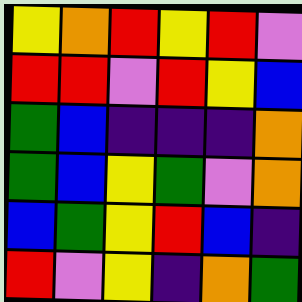[["yellow", "orange", "red", "yellow", "red", "violet"], ["red", "red", "violet", "red", "yellow", "blue"], ["green", "blue", "indigo", "indigo", "indigo", "orange"], ["green", "blue", "yellow", "green", "violet", "orange"], ["blue", "green", "yellow", "red", "blue", "indigo"], ["red", "violet", "yellow", "indigo", "orange", "green"]]